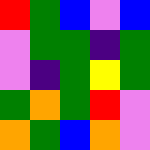[["red", "green", "blue", "violet", "blue"], ["violet", "green", "green", "indigo", "green"], ["violet", "indigo", "green", "yellow", "green"], ["green", "orange", "green", "red", "violet"], ["orange", "green", "blue", "orange", "violet"]]